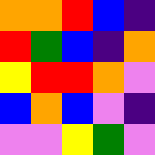[["orange", "orange", "red", "blue", "indigo"], ["red", "green", "blue", "indigo", "orange"], ["yellow", "red", "red", "orange", "violet"], ["blue", "orange", "blue", "violet", "indigo"], ["violet", "violet", "yellow", "green", "violet"]]